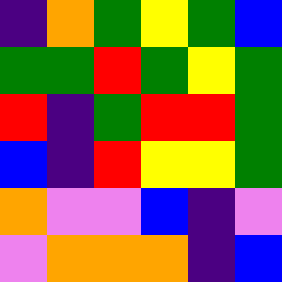[["indigo", "orange", "green", "yellow", "green", "blue"], ["green", "green", "red", "green", "yellow", "green"], ["red", "indigo", "green", "red", "red", "green"], ["blue", "indigo", "red", "yellow", "yellow", "green"], ["orange", "violet", "violet", "blue", "indigo", "violet"], ["violet", "orange", "orange", "orange", "indigo", "blue"]]